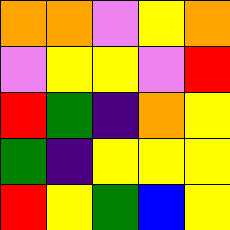[["orange", "orange", "violet", "yellow", "orange"], ["violet", "yellow", "yellow", "violet", "red"], ["red", "green", "indigo", "orange", "yellow"], ["green", "indigo", "yellow", "yellow", "yellow"], ["red", "yellow", "green", "blue", "yellow"]]